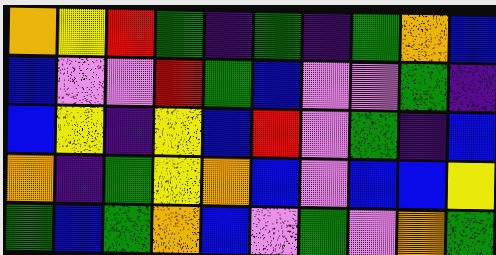[["orange", "yellow", "red", "green", "indigo", "green", "indigo", "green", "orange", "blue"], ["blue", "violet", "violet", "red", "green", "blue", "violet", "violet", "green", "indigo"], ["blue", "yellow", "indigo", "yellow", "blue", "red", "violet", "green", "indigo", "blue"], ["orange", "indigo", "green", "yellow", "orange", "blue", "violet", "blue", "blue", "yellow"], ["green", "blue", "green", "orange", "blue", "violet", "green", "violet", "orange", "green"]]